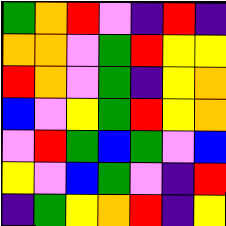[["green", "orange", "red", "violet", "indigo", "red", "indigo"], ["orange", "orange", "violet", "green", "red", "yellow", "yellow"], ["red", "orange", "violet", "green", "indigo", "yellow", "orange"], ["blue", "violet", "yellow", "green", "red", "yellow", "orange"], ["violet", "red", "green", "blue", "green", "violet", "blue"], ["yellow", "violet", "blue", "green", "violet", "indigo", "red"], ["indigo", "green", "yellow", "orange", "red", "indigo", "yellow"]]